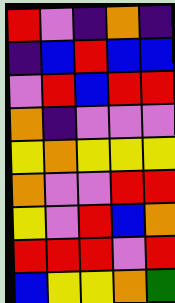[["red", "violet", "indigo", "orange", "indigo"], ["indigo", "blue", "red", "blue", "blue"], ["violet", "red", "blue", "red", "red"], ["orange", "indigo", "violet", "violet", "violet"], ["yellow", "orange", "yellow", "yellow", "yellow"], ["orange", "violet", "violet", "red", "red"], ["yellow", "violet", "red", "blue", "orange"], ["red", "red", "red", "violet", "red"], ["blue", "yellow", "yellow", "orange", "green"]]